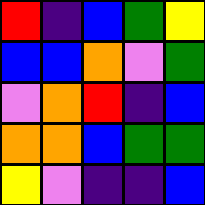[["red", "indigo", "blue", "green", "yellow"], ["blue", "blue", "orange", "violet", "green"], ["violet", "orange", "red", "indigo", "blue"], ["orange", "orange", "blue", "green", "green"], ["yellow", "violet", "indigo", "indigo", "blue"]]